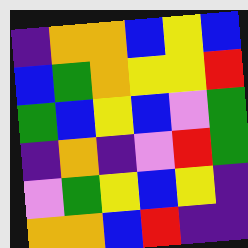[["indigo", "orange", "orange", "blue", "yellow", "blue"], ["blue", "green", "orange", "yellow", "yellow", "red"], ["green", "blue", "yellow", "blue", "violet", "green"], ["indigo", "orange", "indigo", "violet", "red", "green"], ["violet", "green", "yellow", "blue", "yellow", "indigo"], ["orange", "orange", "blue", "red", "indigo", "indigo"]]